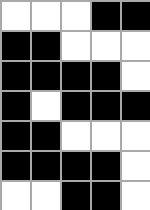[["white", "white", "white", "black", "black"], ["black", "black", "white", "white", "white"], ["black", "black", "black", "black", "white"], ["black", "white", "black", "black", "black"], ["black", "black", "white", "white", "white"], ["black", "black", "black", "black", "white"], ["white", "white", "black", "black", "white"]]